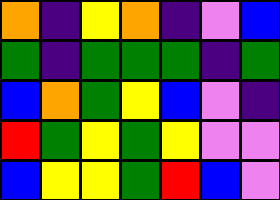[["orange", "indigo", "yellow", "orange", "indigo", "violet", "blue"], ["green", "indigo", "green", "green", "green", "indigo", "green"], ["blue", "orange", "green", "yellow", "blue", "violet", "indigo"], ["red", "green", "yellow", "green", "yellow", "violet", "violet"], ["blue", "yellow", "yellow", "green", "red", "blue", "violet"]]